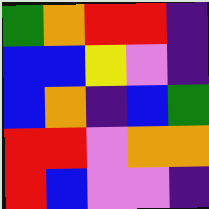[["green", "orange", "red", "red", "indigo"], ["blue", "blue", "yellow", "violet", "indigo"], ["blue", "orange", "indigo", "blue", "green"], ["red", "red", "violet", "orange", "orange"], ["red", "blue", "violet", "violet", "indigo"]]